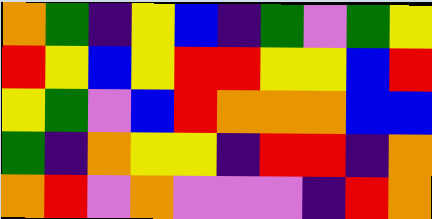[["orange", "green", "indigo", "yellow", "blue", "indigo", "green", "violet", "green", "yellow"], ["red", "yellow", "blue", "yellow", "red", "red", "yellow", "yellow", "blue", "red"], ["yellow", "green", "violet", "blue", "red", "orange", "orange", "orange", "blue", "blue"], ["green", "indigo", "orange", "yellow", "yellow", "indigo", "red", "red", "indigo", "orange"], ["orange", "red", "violet", "orange", "violet", "violet", "violet", "indigo", "red", "orange"]]